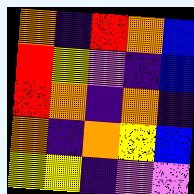[["orange", "indigo", "red", "orange", "blue"], ["red", "yellow", "violet", "indigo", "blue"], ["red", "orange", "indigo", "orange", "indigo"], ["orange", "indigo", "orange", "yellow", "blue"], ["yellow", "yellow", "indigo", "violet", "violet"]]